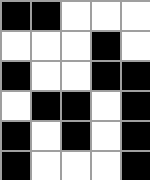[["black", "black", "white", "white", "white"], ["white", "white", "white", "black", "white"], ["black", "white", "white", "black", "black"], ["white", "black", "black", "white", "black"], ["black", "white", "black", "white", "black"], ["black", "white", "white", "white", "black"]]